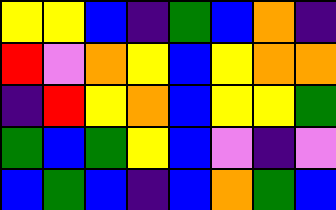[["yellow", "yellow", "blue", "indigo", "green", "blue", "orange", "indigo"], ["red", "violet", "orange", "yellow", "blue", "yellow", "orange", "orange"], ["indigo", "red", "yellow", "orange", "blue", "yellow", "yellow", "green"], ["green", "blue", "green", "yellow", "blue", "violet", "indigo", "violet"], ["blue", "green", "blue", "indigo", "blue", "orange", "green", "blue"]]